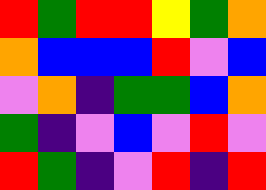[["red", "green", "red", "red", "yellow", "green", "orange"], ["orange", "blue", "blue", "blue", "red", "violet", "blue"], ["violet", "orange", "indigo", "green", "green", "blue", "orange"], ["green", "indigo", "violet", "blue", "violet", "red", "violet"], ["red", "green", "indigo", "violet", "red", "indigo", "red"]]